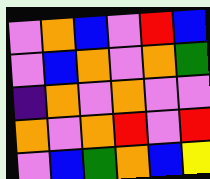[["violet", "orange", "blue", "violet", "red", "blue"], ["violet", "blue", "orange", "violet", "orange", "green"], ["indigo", "orange", "violet", "orange", "violet", "violet"], ["orange", "violet", "orange", "red", "violet", "red"], ["violet", "blue", "green", "orange", "blue", "yellow"]]